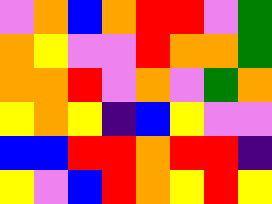[["violet", "orange", "blue", "orange", "red", "red", "violet", "green"], ["orange", "yellow", "violet", "violet", "red", "orange", "orange", "green"], ["orange", "orange", "red", "violet", "orange", "violet", "green", "orange"], ["yellow", "orange", "yellow", "indigo", "blue", "yellow", "violet", "violet"], ["blue", "blue", "red", "red", "orange", "red", "red", "indigo"], ["yellow", "violet", "blue", "red", "orange", "yellow", "red", "yellow"]]